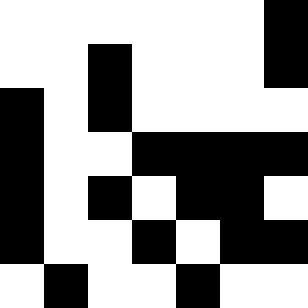[["white", "white", "white", "white", "white", "white", "black"], ["white", "white", "black", "white", "white", "white", "black"], ["black", "white", "black", "white", "white", "white", "white"], ["black", "white", "white", "black", "black", "black", "black"], ["black", "white", "black", "white", "black", "black", "white"], ["black", "white", "white", "black", "white", "black", "black"], ["white", "black", "white", "white", "black", "white", "white"]]